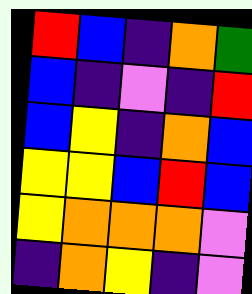[["red", "blue", "indigo", "orange", "green"], ["blue", "indigo", "violet", "indigo", "red"], ["blue", "yellow", "indigo", "orange", "blue"], ["yellow", "yellow", "blue", "red", "blue"], ["yellow", "orange", "orange", "orange", "violet"], ["indigo", "orange", "yellow", "indigo", "violet"]]